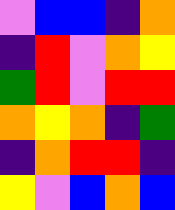[["violet", "blue", "blue", "indigo", "orange"], ["indigo", "red", "violet", "orange", "yellow"], ["green", "red", "violet", "red", "red"], ["orange", "yellow", "orange", "indigo", "green"], ["indigo", "orange", "red", "red", "indigo"], ["yellow", "violet", "blue", "orange", "blue"]]